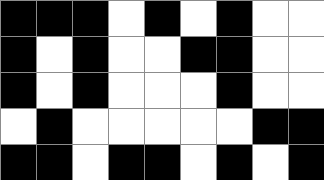[["black", "black", "black", "white", "black", "white", "black", "white", "white"], ["black", "white", "black", "white", "white", "black", "black", "white", "white"], ["black", "white", "black", "white", "white", "white", "black", "white", "white"], ["white", "black", "white", "white", "white", "white", "white", "black", "black"], ["black", "black", "white", "black", "black", "white", "black", "white", "black"]]